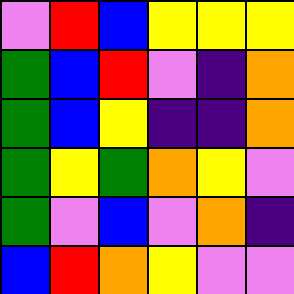[["violet", "red", "blue", "yellow", "yellow", "yellow"], ["green", "blue", "red", "violet", "indigo", "orange"], ["green", "blue", "yellow", "indigo", "indigo", "orange"], ["green", "yellow", "green", "orange", "yellow", "violet"], ["green", "violet", "blue", "violet", "orange", "indigo"], ["blue", "red", "orange", "yellow", "violet", "violet"]]